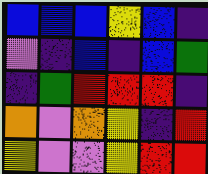[["blue", "blue", "blue", "yellow", "blue", "indigo"], ["violet", "indigo", "blue", "indigo", "blue", "green"], ["indigo", "green", "red", "red", "red", "indigo"], ["orange", "violet", "orange", "yellow", "indigo", "red"], ["yellow", "violet", "violet", "yellow", "red", "red"]]